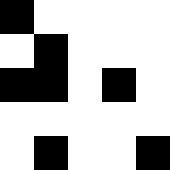[["black", "white", "white", "white", "white"], ["white", "black", "white", "white", "white"], ["black", "black", "white", "black", "white"], ["white", "white", "white", "white", "white"], ["white", "black", "white", "white", "black"]]